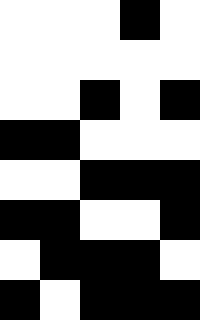[["white", "white", "white", "black", "white"], ["white", "white", "white", "white", "white"], ["white", "white", "black", "white", "black"], ["black", "black", "white", "white", "white"], ["white", "white", "black", "black", "black"], ["black", "black", "white", "white", "black"], ["white", "black", "black", "black", "white"], ["black", "white", "black", "black", "black"]]